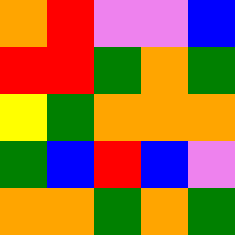[["orange", "red", "violet", "violet", "blue"], ["red", "red", "green", "orange", "green"], ["yellow", "green", "orange", "orange", "orange"], ["green", "blue", "red", "blue", "violet"], ["orange", "orange", "green", "orange", "green"]]